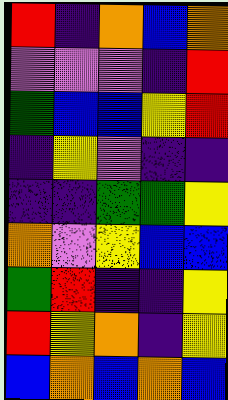[["red", "indigo", "orange", "blue", "orange"], ["violet", "violet", "violet", "indigo", "red"], ["green", "blue", "blue", "yellow", "red"], ["indigo", "yellow", "violet", "indigo", "indigo"], ["indigo", "indigo", "green", "green", "yellow"], ["orange", "violet", "yellow", "blue", "blue"], ["green", "red", "indigo", "indigo", "yellow"], ["red", "yellow", "orange", "indigo", "yellow"], ["blue", "orange", "blue", "orange", "blue"]]